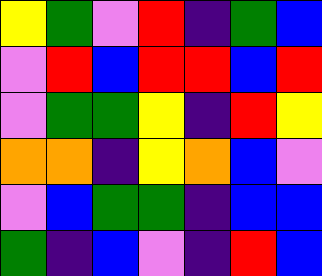[["yellow", "green", "violet", "red", "indigo", "green", "blue"], ["violet", "red", "blue", "red", "red", "blue", "red"], ["violet", "green", "green", "yellow", "indigo", "red", "yellow"], ["orange", "orange", "indigo", "yellow", "orange", "blue", "violet"], ["violet", "blue", "green", "green", "indigo", "blue", "blue"], ["green", "indigo", "blue", "violet", "indigo", "red", "blue"]]